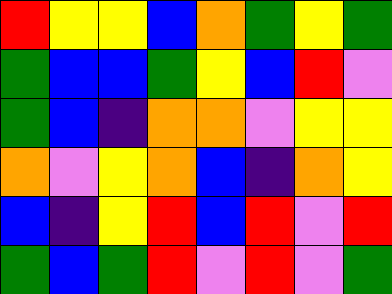[["red", "yellow", "yellow", "blue", "orange", "green", "yellow", "green"], ["green", "blue", "blue", "green", "yellow", "blue", "red", "violet"], ["green", "blue", "indigo", "orange", "orange", "violet", "yellow", "yellow"], ["orange", "violet", "yellow", "orange", "blue", "indigo", "orange", "yellow"], ["blue", "indigo", "yellow", "red", "blue", "red", "violet", "red"], ["green", "blue", "green", "red", "violet", "red", "violet", "green"]]